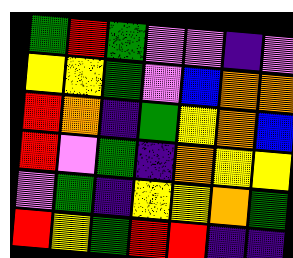[["green", "red", "green", "violet", "violet", "indigo", "violet"], ["yellow", "yellow", "green", "violet", "blue", "orange", "orange"], ["red", "orange", "indigo", "green", "yellow", "orange", "blue"], ["red", "violet", "green", "indigo", "orange", "yellow", "yellow"], ["violet", "green", "indigo", "yellow", "yellow", "orange", "green"], ["red", "yellow", "green", "red", "red", "indigo", "indigo"]]